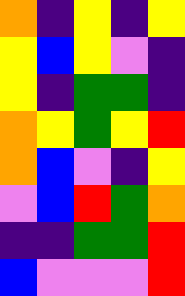[["orange", "indigo", "yellow", "indigo", "yellow"], ["yellow", "blue", "yellow", "violet", "indigo"], ["yellow", "indigo", "green", "green", "indigo"], ["orange", "yellow", "green", "yellow", "red"], ["orange", "blue", "violet", "indigo", "yellow"], ["violet", "blue", "red", "green", "orange"], ["indigo", "indigo", "green", "green", "red"], ["blue", "violet", "violet", "violet", "red"]]